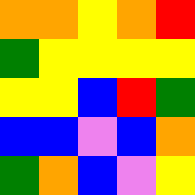[["orange", "orange", "yellow", "orange", "red"], ["green", "yellow", "yellow", "yellow", "yellow"], ["yellow", "yellow", "blue", "red", "green"], ["blue", "blue", "violet", "blue", "orange"], ["green", "orange", "blue", "violet", "yellow"]]